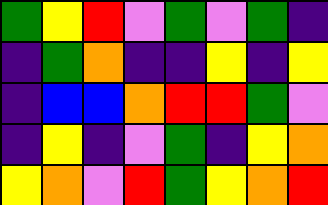[["green", "yellow", "red", "violet", "green", "violet", "green", "indigo"], ["indigo", "green", "orange", "indigo", "indigo", "yellow", "indigo", "yellow"], ["indigo", "blue", "blue", "orange", "red", "red", "green", "violet"], ["indigo", "yellow", "indigo", "violet", "green", "indigo", "yellow", "orange"], ["yellow", "orange", "violet", "red", "green", "yellow", "orange", "red"]]